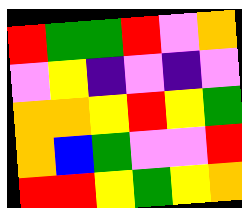[["red", "green", "green", "red", "violet", "orange"], ["violet", "yellow", "indigo", "violet", "indigo", "violet"], ["orange", "orange", "yellow", "red", "yellow", "green"], ["orange", "blue", "green", "violet", "violet", "red"], ["red", "red", "yellow", "green", "yellow", "orange"]]